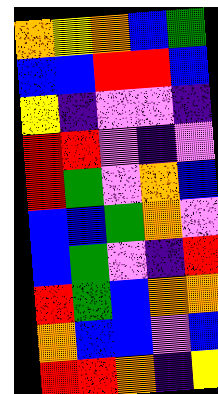[["orange", "yellow", "orange", "blue", "green"], ["blue", "blue", "red", "red", "blue"], ["yellow", "indigo", "violet", "violet", "indigo"], ["red", "red", "violet", "indigo", "violet"], ["red", "green", "violet", "orange", "blue"], ["blue", "blue", "green", "orange", "violet"], ["blue", "green", "violet", "indigo", "red"], ["red", "green", "blue", "orange", "orange"], ["orange", "blue", "blue", "violet", "blue"], ["red", "red", "orange", "indigo", "yellow"]]